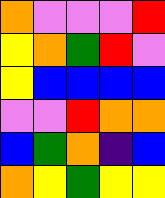[["orange", "violet", "violet", "violet", "red"], ["yellow", "orange", "green", "red", "violet"], ["yellow", "blue", "blue", "blue", "blue"], ["violet", "violet", "red", "orange", "orange"], ["blue", "green", "orange", "indigo", "blue"], ["orange", "yellow", "green", "yellow", "yellow"]]